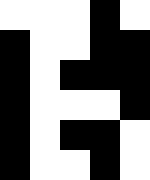[["white", "white", "white", "black", "white"], ["black", "white", "white", "black", "black"], ["black", "white", "black", "black", "black"], ["black", "white", "white", "white", "black"], ["black", "white", "black", "black", "white"], ["black", "white", "white", "black", "white"]]